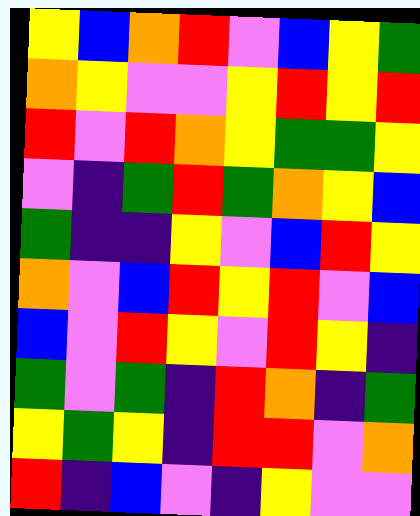[["yellow", "blue", "orange", "red", "violet", "blue", "yellow", "green"], ["orange", "yellow", "violet", "violet", "yellow", "red", "yellow", "red"], ["red", "violet", "red", "orange", "yellow", "green", "green", "yellow"], ["violet", "indigo", "green", "red", "green", "orange", "yellow", "blue"], ["green", "indigo", "indigo", "yellow", "violet", "blue", "red", "yellow"], ["orange", "violet", "blue", "red", "yellow", "red", "violet", "blue"], ["blue", "violet", "red", "yellow", "violet", "red", "yellow", "indigo"], ["green", "violet", "green", "indigo", "red", "orange", "indigo", "green"], ["yellow", "green", "yellow", "indigo", "red", "red", "violet", "orange"], ["red", "indigo", "blue", "violet", "indigo", "yellow", "violet", "violet"]]